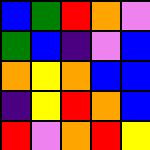[["blue", "green", "red", "orange", "violet"], ["green", "blue", "indigo", "violet", "blue"], ["orange", "yellow", "orange", "blue", "blue"], ["indigo", "yellow", "red", "orange", "blue"], ["red", "violet", "orange", "red", "yellow"]]